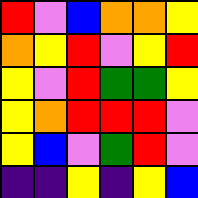[["red", "violet", "blue", "orange", "orange", "yellow"], ["orange", "yellow", "red", "violet", "yellow", "red"], ["yellow", "violet", "red", "green", "green", "yellow"], ["yellow", "orange", "red", "red", "red", "violet"], ["yellow", "blue", "violet", "green", "red", "violet"], ["indigo", "indigo", "yellow", "indigo", "yellow", "blue"]]